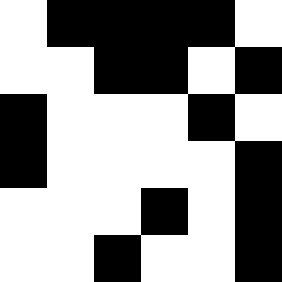[["white", "black", "black", "black", "black", "white"], ["white", "white", "black", "black", "white", "black"], ["black", "white", "white", "white", "black", "white"], ["black", "white", "white", "white", "white", "black"], ["white", "white", "white", "black", "white", "black"], ["white", "white", "black", "white", "white", "black"]]